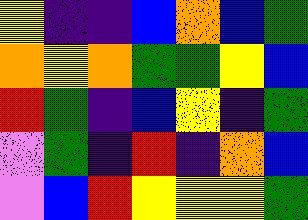[["yellow", "indigo", "indigo", "blue", "orange", "blue", "green"], ["orange", "yellow", "orange", "green", "green", "yellow", "blue"], ["red", "green", "indigo", "blue", "yellow", "indigo", "green"], ["violet", "green", "indigo", "red", "indigo", "orange", "blue"], ["violet", "blue", "red", "yellow", "yellow", "yellow", "green"]]